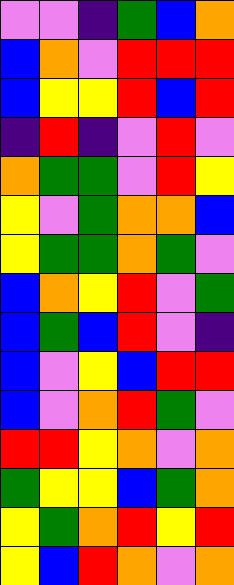[["violet", "violet", "indigo", "green", "blue", "orange"], ["blue", "orange", "violet", "red", "red", "red"], ["blue", "yellow", "yellow", "red", "blue", "red"], ["indigo", "red", "indigo", "violet", "red", "violet"], ["orange", "green", "green", "violet", "red", "yellow"], ["yellow", "violet", "green", "orange", "orange", "blue"], ["yellow", "green", "green", "orange", "green", "violet"], ["blue", "orange", "yellow", "red", "violet", "green"], ["blue", "green", "blue", "red", "violet", "indigo"], ["blue", "violet", "yellow", "blue", "red", "red"], ["blue", "violet", "orange", "red", "green", "violet"], ["red", "red", "yellow", "orange", "violet", "orange"], ["green", "yellow", "yellow", "blue", "green", "orange"], ["yellow", "green", "orange", "red", "yellow", "red"], ["yellow", "blue", "red", "orange", "violet", "orange"]]